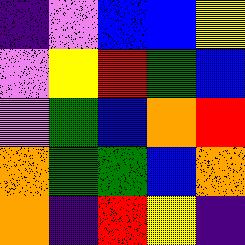[["indigo", "violet", "blue", "blue", "yellow"], ["violet", "yellow", "red", "green", "blue"], ["violet", "green", "blue", "orange", "red"], ["orange", "green", "green", "blue", "orange"], ["orange", "indigo", "red", "yellow", "indigo"]]